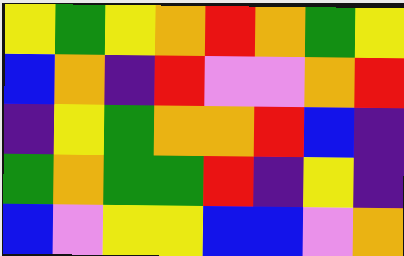[["yellow", "green", "yellow", "orange", "red", "orange", "green", "yellow"], ["blue", "orange", "indigo", "red", "violet", "violet", "orange", "red"], ["indigo", "yellow", "green", "orange", "orange", "red", "blue", "indigo"], ["green", "orange", "green", "green", "red", "indigo", "yellow", "indigo"], ["blue", "violet", "yellow", "yellow", "blue", "blue", "violet", "orange"]]